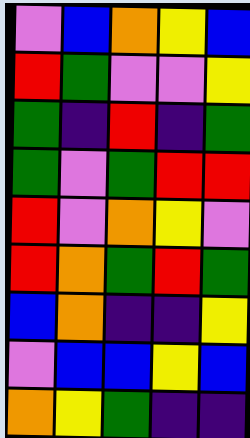[["violet", "blue", "orange", "yellow", "blue"], ["red", "green", "violet", "violet", "yellow"], ["green", "indigo", "red", "indigo", "green"], ["green", "violet", "green", "red", "red"], ["red", "violet", "orange", "yellow", "violet"], ["red", "orange", "green", "red", "green"], ["blue", "orange", "indigo", "indigo", "yellow"], ["violet", "blue", "blue", "yellow", "blue"], ["orange", "yellow", "green", "indigo", "indigo"]]